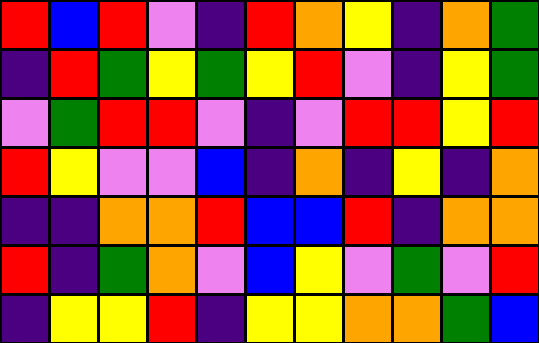[["red", "blue", "red", "violet", "indigo", "red", "orange", "yellow", "indigo", "orange", "green"], ["indigo", "red", "green", "yellow", "green", "yellow", "red", "violet", "indigo", "yellow", "green"], ["violet", "green", "red", "red", "violet", "indigo", "violet", "red", "red", "yellow", "red"], ["red", "yellow", "violet", "violet", "blue", "indigo", "orange", "indigo", "yellow", "indigo", "orange"], ["indigo", "indigo", "orange", "orange", "red", "blue", "blue", "red", "indigo", "orange", "orange"], ["red", "indigo", "green", "orange", "violet", "blue", "yellow", "violet", "green", "violet", "red"], ["indigo", "yellow", "yellow", "red", "indigo", "yellow", "yellow", "orange", "orange", "green", "blue"]]